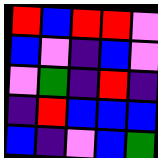[["red", "blue", "red", "red", "violet"], ["blue", "violet", "indigo", "blue", "violet"], ["violet", "green", "indigo", "red", "indigo"], ["indigo", "red", "blue", "blue", "blue"], ["blue", "indigo", "violet", "blue", "green"]]